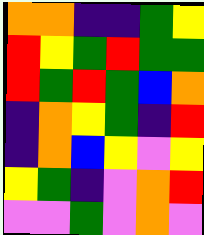[["orange", "orange", "indigo", "indigo", "green", "yellow"], ["red", "yellow", "green", "red", "green", "green"], ["red", "green", "red", "green", "blue", "orange"], ["indigo", "orange", "yellow", "green", "indigo", "red"], ["indigo", "orange", "blue", "yellow", "violet", "yellow"], ["yellow", "green", "indigo", "violet", "orange", "red"], ["violet", "violet", "green", "violet", "orange", "violet"]]